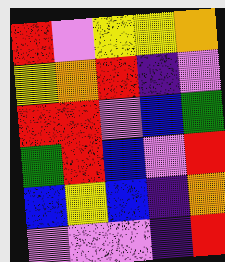[["red", "violet", "yellow", "yellow", "orange"], ["yellow", "orange", "red", "indigo", "violet"], ["red", "red", "violet", "blue", "green"], ["green", "red", "blue", "violet", "red"], ["blue", "yellow", "blue", "indigo", "orange"], ["violet", "violet", "violet", "indigo", "red"]]